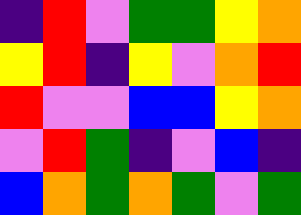[["indigo", "red", "violet", "green", "green", "yellow", "orange"], ["yellow", "red", "indigo", "yellow", "violet", "orange", "red"], ["red", "violet", "violet", "blue", "blue", "yellow", "orange"], ["violet", "red", "green", "indigo", "violet", "blue", "indigo"], ["blue", "orange", "green", "orange", "green", "violet", "green"]]